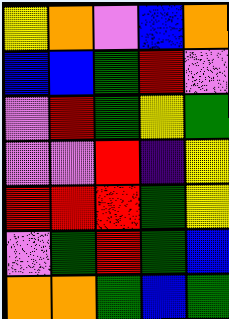[["yellow", "orange", "violet", "blue", "orange"], ["blue", "blue", "green", "red", "violet"], ["violet", "red", "green", "yellow", "green"], ["violet", "violet", "red", "indigo", "yellow"], ["red", "red", "red", "green", "yellow"], ["violet", "green", "red", "green", "blue"], ["orange", "orange", "green", "blue", "green"]]